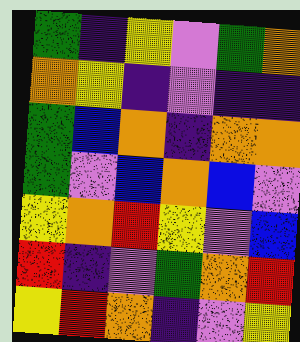[["green", "indigo", "yellow", "violet", "green", "orange"], ["orange", "yellow", "indigo", "violet", "indigo", "indigo"], ["green", "blue", "orange", "indigo", "orange", "orange"], ["green", "violet", "blue", "orange", "blue", "violet"], ["yellow", "orange", "red", "yellow", "violet", "blue"], ["red", "indigo", "violet", "green", "orange", "red"], ["yellow", "red", "orange", "indigo", "violet", "yellow"]]